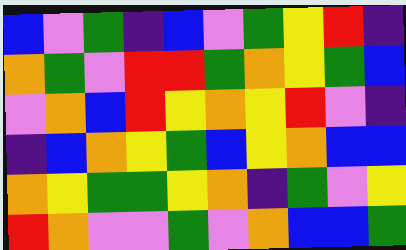[["blue", "violet", "green", "indigo", "blue", "violet", "green", "yellow", "red", "indigo"], ["orange", "green", "violet", "red", "red", "green", "orange", "yellow", "green", "blue"], ["violet", "orange", "blue", "red", "yellow", "orange", "yellow", "red", "violet", "indigo"], ["indigo", "blue", "orange", "yellow", "green", "blue", "yellow", "orange", "blue", "blue"], ["orange", "yellow", "green", "green", "yellow", "orange", "indigo", "green", "violet", "yellow"], ["red", "orange", "violet", "violet", "green", "violet", "orange", "blue", "blue", "green"]]